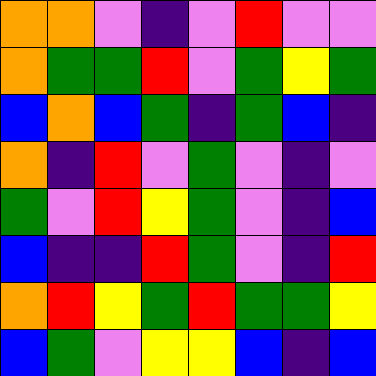[["orange", "orange", "violet", "indigo", "violet", "red", "violet", "violet"], ["orange", "green", "green", "red", "violet", "green", "yellow", "green"], ["blue", "orange", "blue", "green", "indigo", "green", "blue", "indigo"], ["orange", "indigo", "red", "violet", "green", "violet", "indigo", "violet"], ["green", "violet", "red", "yellow", "green", "violet", "indigo", "blue"], ["blue", "indigo", "indigo", "red", "green", "violet", "indigo", "red"], ["orange", "red", "yellow", "green", "red", "green", "green", "yellow"], ["blue", "green", "violet", "yellow", "yellow", "blue", "indigo", "blue"]]